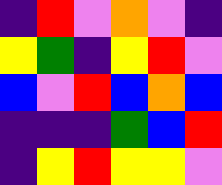[["indigo", "red", "violet", "orange", "violet", "indigo"], ["yellow", "green", "indigo", "yellow", "red", "violet"], ["blue", "violet", "red", "blue", "orange", "blue"], ["indigo", "indigo", "indigo", "green", "blue", "red"], ["indigo", "yellow", "red", "yellow", "yellow", "violet"]]